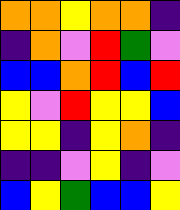[["orange", "orange", "yellow", "orange", "orange", "indigo"], ["indigo", "orange", "violet", "red", "green", "violet"], ["blue", "blue", "orange", "red", "blue", "red"], ["yellow", "violet", "red", "yellow", "yellow", "blue"], ["yellow", "yellow", "indigo", "yellow", "orange", "indigo"], ["indigo", "indigo", "violet", "yellow", "indigo", "violet"], ["blue", "yellow", "green", "blue", "blue", "yellow"]]